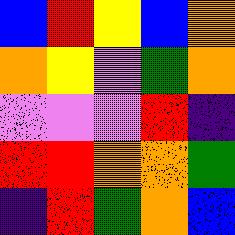[["blue", "red", "yellow", "blue", "orange"], ["orange", "yellow", "violet", "green", "orange"], ["violet", "violet", "violet", "red", "indigo"], ["red", "red", "orange", "orange", "green"], ["indigo", "red", "green", "orange", "blue"]]